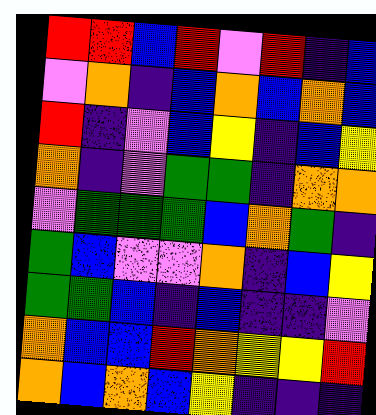[["red", "red", "blue", "red", "violet", "red", "indigo", "blue"], ["violet", "orange", "indigo", "blue", "orange", "blue", "orange", "blue"], ["red", "indigo", "violet", "blue", "yellow", "indigo", "blue", "yellow"], ["orange", "indigo", "violet", "green", "green", "indigo", "orange", "orange"], ["violet", "green", "green", "green", "blue", "orange", "green", "indigo"], ["green", "blue", "violet", "violet", "orange", "indigo", "blue", "yellow"], ["green", "green", "blue", "indigo", "blue", "indigo", "indigo", "violet"], ["orange", "blue", "blue", "red", "orange", "yellow", "yellow", "red"], ["orange", "blue", "orange", "blue", "yellow", "indigo", "indigo", "indigo"]]